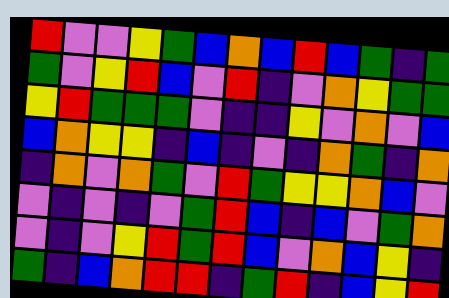[["red", "violet", "violet", "yellow", "green", "blue", "orange", "blue", "red", "blue", "green", "indigo", "green"], ["green", "violet", "yellow", "red", "blue", "violet", "red", "indigo", "violet", "orange", "yellow", "green", "green"], ["yellow", "red", "green", "green", "green", "violet", "indigo", "indigo", "yellow", "violet", "orange", "violet", "blue"], ["blue", "orange", "yellow", "yellow", "indigo", "blue", "indigo", "violet", "indigo", "orange", "green", "indigo", "orange"], ["indigo", "orange", "violet", "orange", "green", "violet", "red", "green", "yellow", "yellow", "orange", "blue", "violet"], ["violet", "indigo", "violet", "indigo", "violet", "green", "red", "blue", "indigo", "blue", "violet", "green", "orange"], ["violet", "indigo", "violet", "yellow", "red", "green", "red", "blue", "violet", "orange", "blue", "yellow", "indigo"], ["green", "indigo", "blue", "orange", "red", "red", "indigo", "green", "red", "indigo", "blue", "yellow", "red"]]